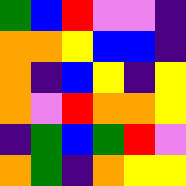[["green", "blue", "red", "violet", "violet", "indigo"], ["orange", "orange", "yellow", "blue", "blue", "indigo"], ["orange", "indigo", "blue", "yellow", "indigo", "yellow"], ["orange", "violet", "red", "orange", "orange", "yellow"], ["indigo", "green", "blue", "green", "red", "violet"], ["orange", "green", "indigo", "orange", "yellow", "yellow"]]